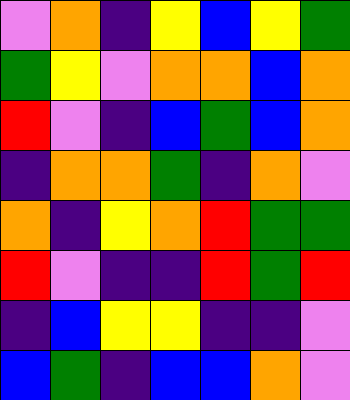[["violet", "orange", "indigo", "yellow", "blue", "yellow", "green"], ["green", "yellow", "violet", "orange", "orange", "blue", "orange"], ["red", "violet", "indigo", "blue", "green", "blue", "orange"], ["indigo", "orange", "orange", "green", "indigo", "orange", "violet"], ["orange", "indigo", "yellow", "orange", "red", "green", "green"], ["red", "violet", "indigo", "indigo", "red", "green", "red"], ["indigo", "blue", "yellow", "yellow", "indigo", "indigo", "violet"], ["blue", "green", "indigo", "blue", "blue", "orange", "violet"]]